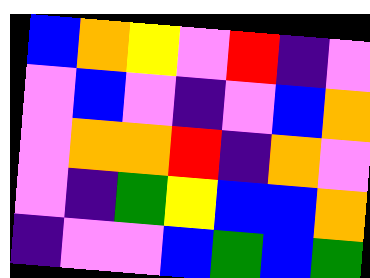[["blue", "orange", "yellow", "violet", "red", "indigo", "violet"], ["violet", "blue", "violet", "indigo", "violet", "blue", "orange"], ["violet", "orange", "orange", "red", "indigo", "orange", "violet"], ["violet", "indigo", "green", "yellow", "blue", "blue", "orange"], ["indigo", "violet", "violet", "blue", "green", "blue", "green"]]